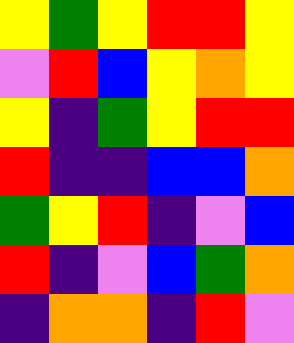[["yellow", "green", "yellow", "red", "red", "yellow"], ["violet", "red", "blue", "yellow", "orange", "yellow"], ["yellow", "indigo", "green", "yellow", "red", "red"], ["red", "indigo", "indigo", "blue", "blue", "orange"], ["green", "yellow", "red", "indigo", "violet", "blue"], ["red", "indigo", "violet", "blue", "green", "orange"], ["indigo", "orange", "orange", "indigo", "red", "violet"]]